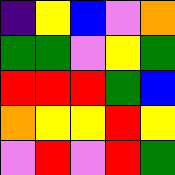[["indigo", "yellow", "blue", "violet", "orange"], ["green", "green", "violet", "yellow", "green"], ["red", "red", "red", "green", "blue"], ["orange", "yellow", "yellow", "red", "yellow"], ["violet", "red", "violet", "red", "green"]]